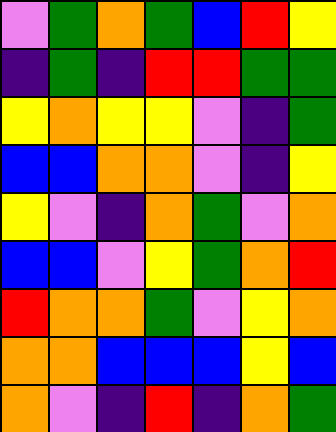[["violet", "green", "orange", "green", "blue", "red", "yellow"], ["indigo", "green", "indigo", "red", "red", "green", "green"], ["yellow", "orange", "yellow", "yellow", "violet", "indigo", "green"], ["blue", "blue", "orange", "orange", "violet", "indigo", "yellow"], ["yellow", "violet", "indigo", "orange", "green", "violet", "orange"], ["blue", "blue", "violet", "yellow", "green", "orange", "red"], ["red", "orange", "orange", "green", "violet", "yellow", "orange"], ["orange", "orange", "blue", "blue", "blue", "yellow", "blue"], ["orange", "violet", "indigo", "red", "indigo", "orange", "green"]]